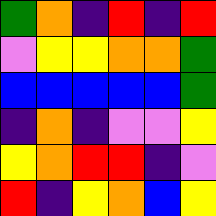[["green", "orange", "indigo", "red", "indigo", "red"], ["violet", "yellow", "yellow", "orange", "orange", "green"], ["blue", "blue", "blue", "blue", "blue", "green"], ["indigo", "orange", "indigo", "violet", "violet", "yellow"], ["yellow", "orange", "red", "red", "indigo", "violet"], ["red", "indigo", "yellow", "orange", "blue", "yellow"]]